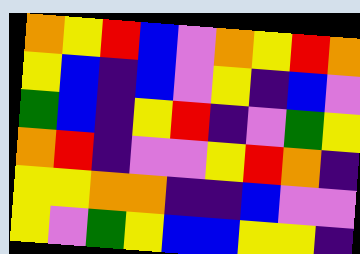[["orange", "yellow", "red", "blue", "violet", "orange", "yellow", "red", "orange"], ["yellow", "blue", "indigo", "blue", "violet", "yellow", "indigo", "blue", "violet"], ["green", "blue", "indigo", "yellow", "red", "indigo", "violet", "green", "yellow"], ["orange", "red", "indigo", "violet", "violet", "yellow", "red", "orange", "indigo"], ["yellow", "yellow", "orange", "orange", "indigo", "indigo", "blue", "violet", "violet"], ["yellow", "violet", "green", "yellow", "blue", "blue", "yellow", "yellow", "indigo"]]